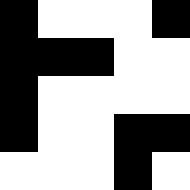[["black", "white", "white", "white", "black"], ["black", "black", "black", "white", "white"], ["black", "white", "white", "white", "white"], ["black", "white", "white", "black", "black"], ["white", "white", "white", "black", "white"]]